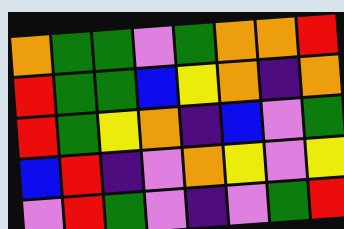[["orange", "green", "green", "violet", "green", "orange", "orange", "red"], ["red", "green", "green", "blue", "yellow", "orange", "indigo", "orange"], ["red", "green", "yellow", "orange", "indigo", "blue", "violet", "green"], ["blue", "red", "indigo", "violet", "orange", "yellow", "violet", "yellow"], ["violet", "red", "green", "violet", "indigo", "violet", "green", "red"]]